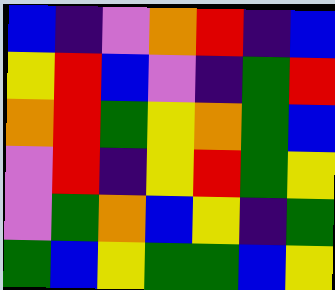[["blue", "indigo", "violet", "orange", "red", "indigo", "blue"], ["yellow", "red", "blue", "violet", "indigo", "green", "red"], ["orange", "red", "green", "yellow", "orange", "green", "blue"], ["violet", "red", "indigo", "yellow", "red", "green", "yellow"], ["violet", "green", "orange", "blue", "yellow", "indigo", "green"], ["green", "blue", "yellow", "green", "green", "blue", "yellow"]]